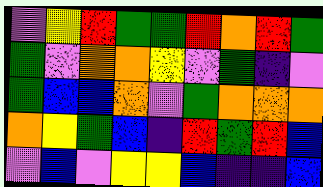[["violet", "yellow", "red", "green", "green", "red", "orange", "red", "green"], ["green", "violet", "orange", "orange", "yellow", "violet", "green", "indigo", "violet"], ["green", "blue", "blue", "orange", "violet", "green", "orange", "orange", "orange"], ["orange", "yellow", "green", "blue", "indigo", "red", "green", "red", "blue"], ["violet", "blue", "violet", "yellow", "yellow", "blue", "indigo", "indigo", "blue"]]